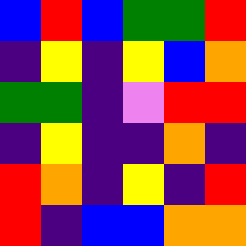[["blue", "red", "blue", "green", "green", "red"], ["indigo", "yellow", "indigo", "yellow", "blue", "orange"], ["green", "green", "indigo", "violet", "red", "red"], ["indigo", "yellow", "indigo", "indigo", "orange", "indigo"], ["red", "orange", "indigo", "yellow", "indigo", "red"], ["red", "indigo", "blue", "blue", "orange", "orange"]]